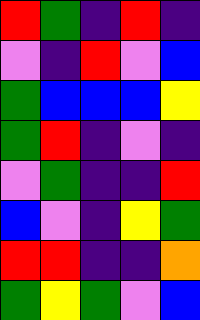[["red", "green", "indigo", "red", "indigo"], ["violet", "indigo", "red", "violet", "blue"], ["green", "blue", "blue", "blue", "yellow"], ["green", "red", "indigo", "violet", "indigo"], ["violet", "green", "indigo", "indigo", "red"], ["blue", "violet", "indigo", "yellow", "green"], ["red", "red", "indigo", "indigo", "orange"], ["green", "yellow", "green", "violet", "blue"]]